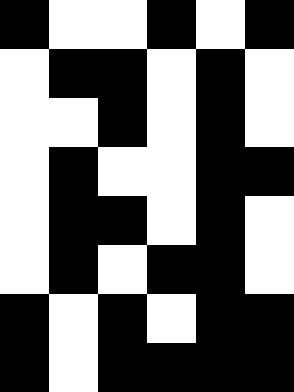[["black", "white", "white", "black", "white", "black"], ["white", "black", "black", "white", "black", "white"], ["white", "white", "black", "white", "black", "white"], ["white", "black", "white", "white", "black", "black"], ["white", "black", "black", "white", "black", "white"], ["white", "black", "white", "black", "black", "white"], ["black", "white", "black", "white", "black", "black"], ["black", "white", "black", "black", "black", "black"]]